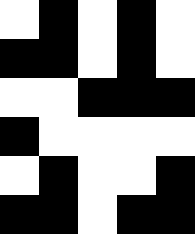[["white", "black", "white", "black", "white"], ["black", "black", "white", "black", "white"], ["white", "white", "black", "black", "black"], ["black", "white", "white", "white", "white"], ["white", "black", "white", "white", "black"], ["black", "black", "white", "black", "black"]]